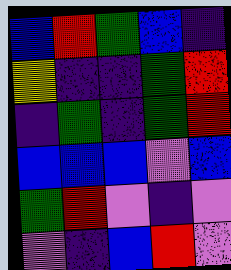[["blue", "red", "green", "blue", "indigo"], ["yellow", "indigo", "indigo", "green", "red"], ["indigo", "green", "indigo", "green", "red"], ["blue", "blue", "blue", "violet", "blue"], ["green", "red", "violet", "indigo", "violet"], ["violet", "indigo", "blue", "red", "violet"]]